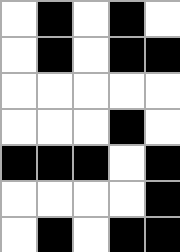[["white", "black", "white", "black", "white"], ["white", "black", "white", "black", "black"], ["white", "white", "white", "white", "white"], ["white", "white", "white", "black", "white"], ["black", "black", "black", "white", "black"], ["white", "white", "white", "white", "black"], ["white", "black", "white", "black", "black"]]